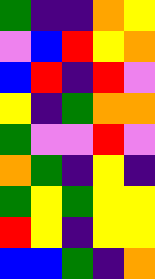[["green", "indigo", "indigo", "orange", "yellow"], ["violet", "blue", "red", "yellow", "orange"], ["blue", "red", "indigo", "red", "violet"], ["yellow", "indigo", "green", "orange", "orange"], ["green", "violet", "violet", "red", "violet"], ["orange", "green", "indigo", "yellow", "indigo"], ["green", "yellow", "green", "yellow", "yellow"], ["red", "yellow", "indigo", "yellow", "yellow"], ["blue", "blue", "green", "indigo", "orange"]]